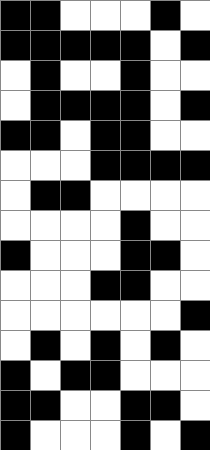[["black", "black", "white", "white", "white", "black", "white"], ["black", "black", "black", "black", "black", "white", "black"], ["white", "black", "white", "white", "black", "white", "white"], ["white", "black", "black", "black", "black", "white", "black"], ["black", "black", "white", "black", "black", "white", "white"], ["white", "white", "white", "black", "black", "black", "black"], ["white", "black", "black", "white", "white", "white", "white"], ["white", "white", "white", "white", "black", "white", "white"], ["black", "white", "white", "white", "black", "black", "white"], ["white", "white", "white", "black", "black", "white", "white"], ["white", "white", "white", "white", "white", "white", "black"], ["white", "black", "white", "black", "white", "black", "white"], ["black", "white", "black", "black", "white", "white", "white"], ["black", "black", "white", "white", "black", "black", "white"], ["black", "white", "white", "white", "black", "white", "black"]]